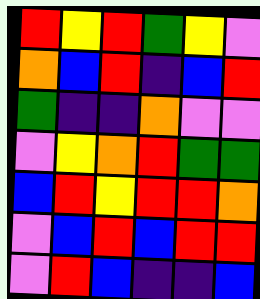[["red", "yellow", "red", "green", "yellow", "violet"], ["orange", "blue", "red", "indigo", "blue", "red"], ["green", "indigo", "indigo", "orange", "violet", "violet"], ["violet", "yellow", "orange", "red", "green", "green"], ["blue", "red", "yellow", "red", "red", "orange"], ["violet", "blue", "red", "blue", "red", "red"], ["violet", "red", "blue", "indigo", "indigo", "blue"]]